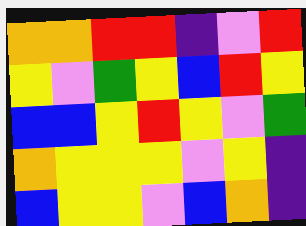[["orange", "orange", "red", "red", "indigo", "violet", "red"], ["yellow", "violet", "green", "yellow", "blue", "red", "yellow"], ["blue", "blue", "yellow", "red", "yellow", "violet", "green"], ["orange", "yellow", "yellow", "yellow", "violet", "yellow", "indigo"], ["blue", "yellow", "yellow", "violet", "blue", "orange", "indigo"]]